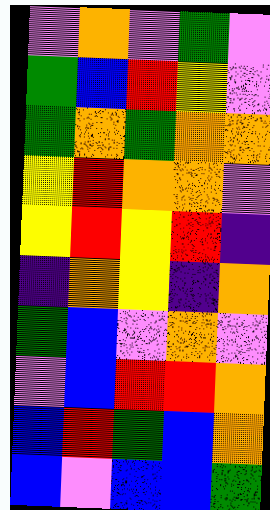[["violet", "orange", "violet", "green", "violet"], ["green", "blue", "red", "yellow", "violet"], ["green", "orange", "green", "orange", "orange"], ["yellow", "red", "orange", "orange", "violet"], ["yellow", "red", "yellow", "red", "indigo"], ["indigo", "orange", "yellow", "indigo", "orange"], ["green", "blue", "violet", "orange", "violet"], ["violet", "blue", "red", "red", "orange"], ["blue", "red", "green", "blue", "orange"], ["blue", "violet", "blue", "blue", "green"]]